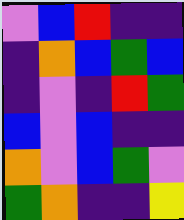[["violet", "blue", "red", "indigo", "indigo"], ["indigo", "orange", "blue", "green", "blue"], ["indigo", "violet", "indigo", "red", "green"], ["blue", "violet", "blue", "indigo", "indigo"], ["orange", "violet", "blue", "green", "violet"], ["green", "orange", "indigo", "indigo", "yellow"]]